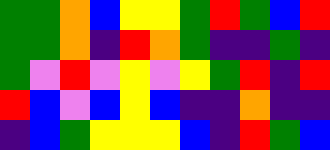[["green", "green", "orange", "blue", "yellow", "yellow", "green", "red", "green", "blue", "red"], ["green", "green", "orange", "indigo", "red", "orange", "green", "indigo", "indigo", "green", "indigo"], ["green", "violet", "red", "violet", "yellow", "violet", "yellow", "green", "red", "indigo", "red"], ["red", "blue", "violet", "blue", "yellow", "blue", "indigo", "indigo", "orange", "indigo", "indigo"], ["indigo", "blue", "green", "yellow", "yellow", "yellow", "blue", "indigo", "red", "green", "blue"]]